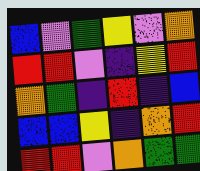[["blue", "violet", "green", "yellow", "violet", "orange"], ["red", "red", "violet", "indigo", "yellow", "red"], ["orange", "green", "indigo", "red", "indigo", "blue"], ["blue", "blue", "yellow", "indigo", "orange", "red"], ["red", "red", "violet", "orange", "green", "green"]]